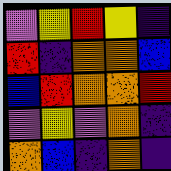[["violet", "yellow", "red", "yellow", "indigo"], ["red", "indigo", "orange", "orange", "blue"], ["blue", "red", "orange", "orange", "red"], ["violet", "yellow", "violet", "orange", "indigo"], ["orange", "blue", "indigo", "orange", "indigo"]]